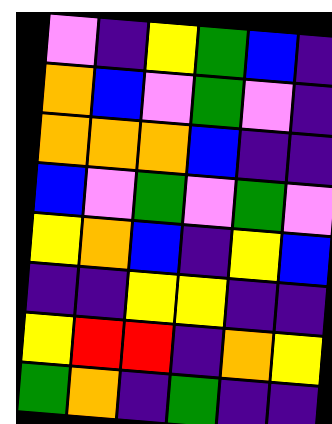[["violet", "indigo", "yellow", "green", "blue", "indigo"], ["orange", "blue", "violet", "green", "violet", "indigo"], ["orange", "orange", "orange", "blue", "indigo", "indigo"], ["blue", "violet", "green", "violet", "green", "violet"], ["yellow", "orange", "blue", "indigo", "yellow", "blue"], ["indigo", "indigo", "yellow", "yellow", "indigo", "indigo"], ["yellow", "red", "red", "indigo", "orange", "yellow"], ["green", "orange", "indigo", "green", "indigo", "indigo"]]